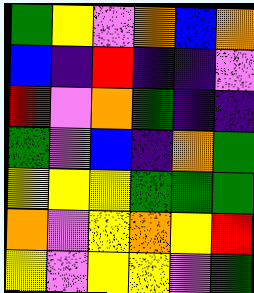[["green", "yellow", "violet", "orange", "blue", "orange"], ["blue", "indigo", "red", "indigo", "indigo", "violet"], ["red", "violet", "orange", "green", "indigo", "indigo"], ["green", "violet", "blue", "indigo", "orange", "green"], ["yellow", "yellow", "yellow", "green", "green", "green"], ["orange", "violet", "yellow", "orange", "yellow", "red"], ["yellow", "violet", "yellow", "yellow", "violet", "green"]]